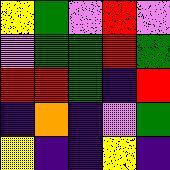[["yellow", "green", "violet", "red", "violet"], ["violet", "green", "green", "red", "green"], ["red", "red", "green", "indigo", "red"], ["indigo", "orange", "indigo", "violet", "green"], ["yellow", "indigo", "indigo", "yellow", "indigo"]]